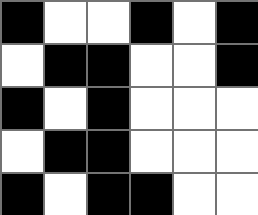[["black", "white", "white", "black", "white", "black"], ["white", "black", "black", "white", "white", "black"], ["black", "white", "black", "white", "white", "white"], ["white", "black", "black", "white", "white", "white"], ["black", "white", "black", "black", "white", "white"]]